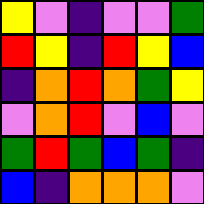[["yellow", "violet", "indigo", "violet", "violet", "green"], ["red", "yellow", "indigo", "red", "yellow", "blue"], ["indigo", "orange", "red", "orange", "green", "yellow"], ["violet", "orange", "red", "violet", "blue", "violet"], ["green", "red", "green", "blue", "green", "indigo"], ["blue", "indigo", "orange", "orange", "orange", "violet"]]